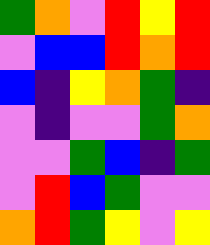[["green", "orange", "violet", "red", "yellow", "red"], ["violet", "blue", "blue", "red", "orange", "red"], ["blue", "indigo", "yellow", "orange", "green", "indigo"], ["violet", "indigo", "violet", "violet", "green", "orange"], ["violet", "violet", "green", "blue", "indigo", "green"], ["violet", "red", "blue", "green", "violet", "violet"], ["orange", "red", "green", "yellow", "violet", "yellow"]]